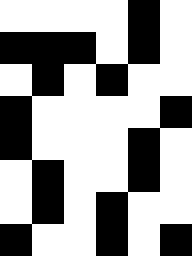[["white", "white", "white", "white", "black", "white"], ["black", "black", "black", "white", "black", "white"], ["white", "black", "white", "black", "white", "white"], ["black", "white", "white", "white", "white", "black"], ["black", "white", "white", "white", "black", "white"], ["white", "black", "white", "white", "black", "white"], ["white", "black", "white", "black", "white", "white"], ["black", "white", "white", "black", "white", "black"]]